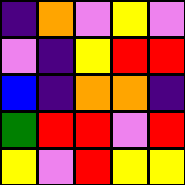[["indigo", "orange", "violet", "yellow", "violet"], ["violet", "indigo", "yellow", "red", "red"], ["blue", "indigo", "orange", "orange", "indigo"], ["green", "red", "red", "violet", "red"], ["yellow", "violet", "red", "yellow", "yellow"]]